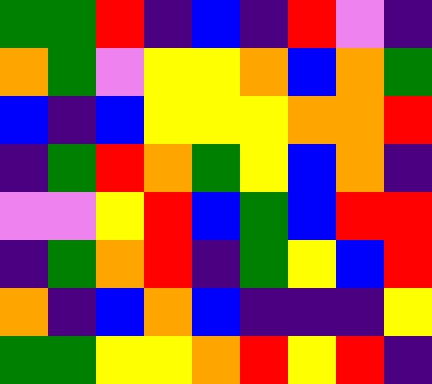[["green", "green", "red", "indigo", "blue", "indigo", "red", "violet", "indigo"], ["orange", "green", "violet", "yellow", "yellow", "orange", "blue", "orange", "green"], ["blue", "indigo", "blue", "yellow", "yellow", "yellow", "orange", "orange", "red"], ["indigo", "green", "red", "orange", "green", "yellow", "blue", "orange", "indigo"], ["violet", "violet", "yellow", "red", "blue", "green", "blue", "red", "red"], ["indigo", "green", "orange", "red", "indigo", "green", "yellow", "blue", "red"], ["orange", "indigo", "blue", "orange", "blue", "indigo", "indigo", "indigo", "yellow"], ["green", "green", "yellow", "yellow", "orange", "red", "yellow", "red", "indigo"]]